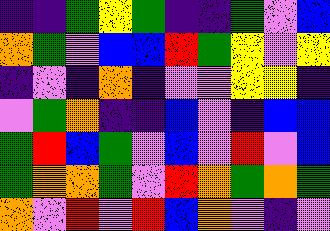[["indigo", "indigo", "green", "yellow", "green", "indigo", "indigo", "green", "violet", "blue"], ["orange", "green", "violet", "blue", "blue", "red", "green", "yellow", "violet", "yellow"], ["indigo", "violet", "indigo", "orange", "indigo", "violet", "violet", "yellow", "yellow", "indigo"], ["violet", "green", "orange", "indigo", "indigo", "blue", "violet", "indigo", "blue", "blue"], ["green", "red", "blue", "green", "violet", "blue", "violet", "red", "violet", "blue"], ["green", "orange", "orange", "green", "violet", "red", "orange", "green", "orange", "green"], ["orange", "violet", "red", "violet", "red", "blue", "orange", "violet", "indigo", "violet"]]